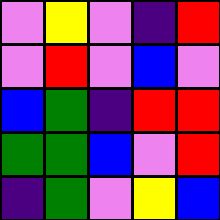[["violet", "yellow", "violet", "indigo", "red"], ["violet", "red", "violet", "blue", "violet"], ["blue", "green", "indigo", "red", "red"], ["green", "green", "blue", "violet", "red"], ["indigo", "green", "violet", "yellow", "blue"]]